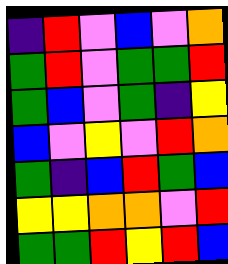[["indigo", "red", "violet", "blue", "violet", "orange"], ["green", "red", "violet", "green", "green", "red"], ["green", "blue", "violet", "green", "indigo", "yellow"], ["blue", "violet", "yellow", "violet", "red", "orange"], ["green", "indigo", "blue", "red", "green", "blue"], ["yellow", "yellow", "orange", "orange", "violet", "red"], ["green", "green", "red", "yellow", "red", "blue"]]